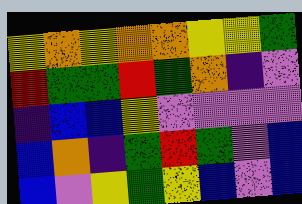[["yellow", "orange", "yellow", "orange", "orange", "yellow", "yellow", "green"], ["red", "green", "green", "red", "green", "orange", "indigo", "violet"], ["indigo", "blue", "blue", "yellow", "violet", "violet", "violet", "violet"], ["blue", "orange", "indigo", "green", "red", "green", "violet", "blue"], ["blue", "violet", "yellow", "green", "yellow", "blue", "violet", "blue"]]